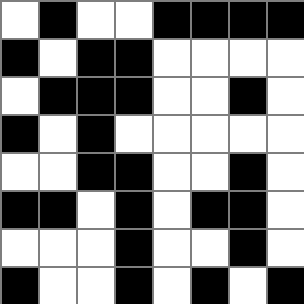[["white", "black", "white", "white", "black", "black", "black", "black"], ["black", "white", "black", "black", "white", "white", "white", "white"], ["white", "black", "black", "black", "white", "white", "black", "white"], ["black", "white", "black", "white", "white", "white", "white", "white"], ["white", "white", "black", "black", "white", "white", "black", "white"], ["black", "black", "white", "black", "white", "black", "black", "white"], ["white", "white", "white", "black", "white", "white", "black", "white"], ["black", "white", "white", "black", "white", "black", "white", "black"]]